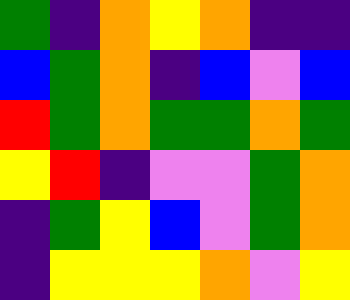[["green", "indigo", "orange", "yellow", "orange", "indigo", "indigo"], ["blue", "green", "orange", "indigo", "blue", "violet", "blue"], ["red", "green", "orange", "green", "green", "orange", "green"], ["yellow", "red", "indigo", "violet", "violet", "green", "orange"], ["indigo", "green", "yellow", "blue", "violet", "green", "orange"], ["indigo", "yellow", "yellow", "yellow", "orange", "violet", "yellow"]]